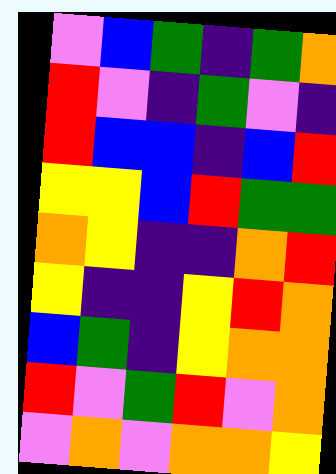[["violet", "blue", "green", "indigo", "green", "orange"], ["red", "violet", "indigo", "green", "violet", "indigo"], ["red", "blue", "blue", "indigo", "blue", "red"], ["yellow", "yellow", "blue", "red", "green", "green"], ["orange", "yellow", "indigo", "indigo", "orange", "red"], ["yellow", "indigo", "indigo", "yellow", "red", "orange"], ["blue", "green", "indigo", "yellow", "orange", "orange"], ["red", "violet", "green", "red", "violet", "orange"], ["violet", "orange", "violet", "orange", "orange", "yellow"]]